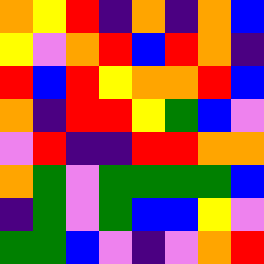[["orange", "yellow", "red", "indigo", "orange", "indigo", "orange", "blue"], ["yellow", "violet", "orange", "red", "blue", "red", "orange", "indigo"], ["red", "blue", "red", "yellow", "orange", "orange", "red", "blue"], ["orange", "indigo", "red", "red", "yellow", "green", "blue", "violet"], ["violet", "red", "indigo", "indigo", "red", "red", "orange", "orange"], ["orange", "green", "violet", "green", "green", "green", "green", "blue"], ["indigo", "green", "violet", "green", "blue", "blue", "yellow", "violet"], ["green", "green", "blue", "violet", "indigo", "violet", "orange", "red"]]